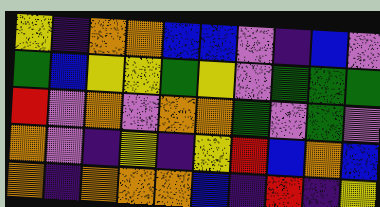[["yellow", "indigo", "orange", "orange", "blue", "blue", "violet", "indigo", "blue", "violet"], ["green", "blue", "yellow", "yellow", "green", "yellow", "violet", "green", "green", "green"], ["red", "violet", "orange", "violet", "orange", "orange", "green", "violet", "green", "violet"], ["orange", "violet", "indigo", "yellow", "indigo", "yellow", "red", "blue", "orange", "blue"], ["orange", "indigo", "orange", "orange", "orange", "blue", "indigo", "red", "indigo", "yellow"]]